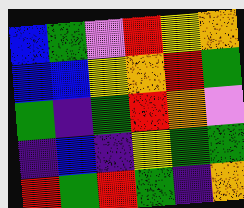[["blue", "green", "violet", "red", "yellow", "orange"], ["blue", "blue", "yellow", "orange", "red", "green"], ["green", "indigo", "green", "red", "orange", "violet"], ["indigo", "blue", "indigo", "yellow", "green", "green"], ["red", "green", "red", "green", "indigo", "orange"]]